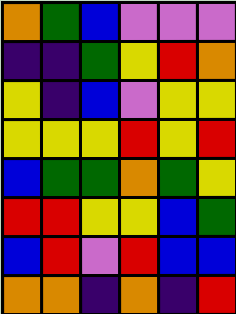[["orange", "green", "blue", "violet", "violet", "violet"], ["indigo", "indigo", "green", "yellow", "red", "orange"], ["yellow", "indigo", "blue", "violet", "yellow", "yellow"], ["yellow", "yellow", "yellow", "red", "yellow", "red"], ["blue", "green", "green", "orange", "green", "yellow"], ["red", "red", "yellow", "yellow", "blue", "green"], ["blue", "red", "violet", "red", "blue", "blue"], ["orange", "orange", "indigo", "orange", "indigo", "red"]]